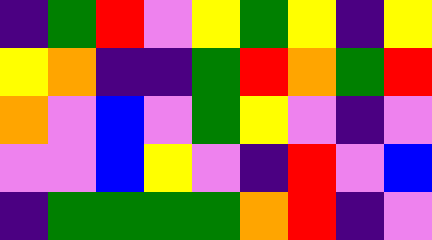[["indigo", "green", "red", "violet", "yellow", "green", "yellow", "indigo", "yellow"], ["yellow", "orange", "indigo", "indigo", "green", "red", "orange", "green", "red"], ["orange", "violet", "blue", "violet", "green", "yellow", "violet", "indigo", "violet"], ["violet", "violet", "blue", "yellow", "violet", "indigo", "red", "violet", "blue"], ["indigo", "green", "green", "green", "green", "orange", "red", "indigo", "violet"]]